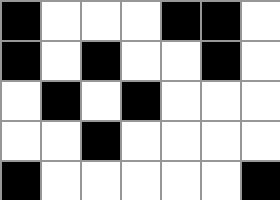[["black", "white", "white", "white", "black", "black", "white"], ["black", "white", "black", "white", "white", "black", "white"], ["white", "black", "white", "black", "white", "white", "white"], ["white", "white", "black", "white", "white", "white", "white"], ["black", "white", "white", "white", "white", "white", "black"]]